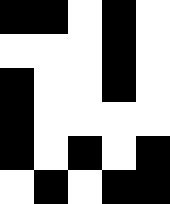[["black", "black", "white", "black", "white"], ["white", "white", "white", "black", "white"], ["black", "white", "white", "black", "white"], ["black", "white", "white", "white", "white"], ["black", "white", "black", "white", "black"], ["white", "black", "white", "black", "black"]]